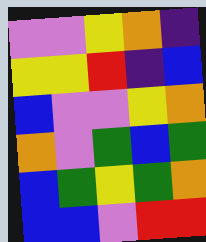[["violet", "violet", "yellow", "orange", "indigo"], ["yellow", "yellow", "red", "indigo", "blue"], ["blue", "violet", "violet", "yellow", "orange"], ["orange", "violet", "green", "blue", "green"], ["blue", "green", "yellow", "green", "orange"], ["blue", "blue", "violet", "red", "red"]]